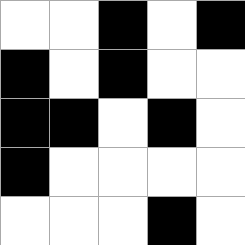[["white", "white", "black", "white", "black"], ["black", "white", "black", "white", "white"], ["black", "black", "white", "black", "white"], ["black", "white", "white", "white", "white"], ["white", "white", "white", "black", "white"]]